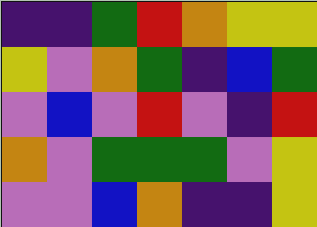[["indigo", "indigo", "green", "red", "orange", "yellow", "yellow"], ["yellow", "violet", "orange", "green", "indigo", "blue", "green"], ["violet", "blue", "violet", "red", "violet", "indigo", "red"], ["orange", "violet", "green", "green", "green", "violet", "yellow"], ["violet", "violet", "blue", "orange", "indigo", "indigo", "yellow"]]